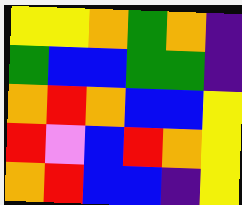[["yellow", "yellow", "orange", "green", "orange", "indigo"], ["green", "blue", "blue", "green", "green", "indigo"], ["orange", "red", "orange", "blue", "blue", "yellow"], ["red", "violet", "blue", "red", "orange", "yellow"], ["orange", "red", "blue", "blue", "indigo", "yellow"]]